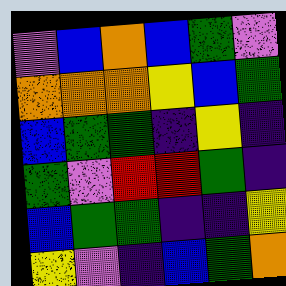[["violet", "blue", "orange", "blue", "green", "violet"], ["orange", "orange", "orange", "yellow", "blue", "green"], ["blue", "green", "green", "indigo", "yellow", "indigo"], ["green", "violet", "red", "red", "green", "indigo"], ["blue", "green", "green", "indigo", "indigo", "yellow"], ["yellow", "violet", "indigo", "blue", "green", "orange"]]